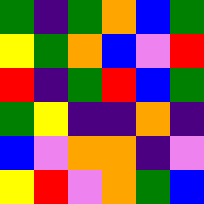[["green", "indigo", "green", "orange", "blue", "green"], ["yellow", "green", "orange", "blue", "violet", "red"], ["red", "indigo", "green", "red", "blue", "green"], ["green", "yellow", "indigo", "indigo", "orange", "indigo"], ["blue", "violet", "orange", "orange", "indigo", "violet"], ["yellow", "red", "violet", "orange", "green", "blue"]]